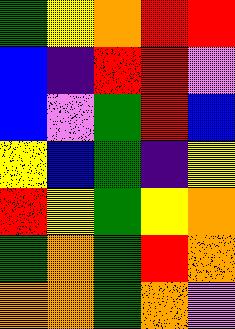[["green", "yellow", "orange", "red", "red"], ["blue", "indigo", "red", "red", "violet"], ["blue", "violet", "green", "red", "blue"], ["yellow", "blue", "green", "indigo", "yellow"], ["red", "yellow", "green", "yellow", "orange"], ["green", "orange", "green", "red", "orange"], ["orange", "orange", "green", "orange", "violet"]]